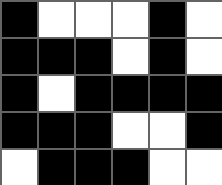[["black", "white", "white", "white", "black", "white"], ["black", "black", "black", "white", "black", "white"], ["black", "white", "black", "black", "black", "black"], ["black", "black", "black", "white", "white", "black"], ["white", "black", "black", "black", "white", "white"]]